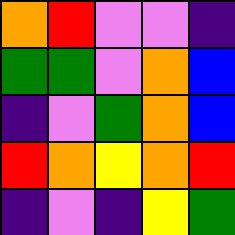[["orange", "red", "violet", "violet", "indigo"], ["green", "green", "violet", "orange", "blue"], ["indigo", "violet", "green", "orange", "blue"], ["red", "orange", "yellow", "orange", "red"], ["indigo", "violet", "indigo", "yellow", "green"]]